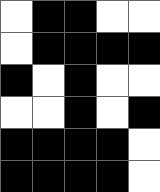[["white", "black", "black", "white", "white"], ["white", "black", "black", "black", "black"], ["black", "white", "black", "white", "white"], ["white", "white", "black", "white", "black"], ["black", "black", "black", "black", "white"], ["black", "black", "black", "black", "white"]]